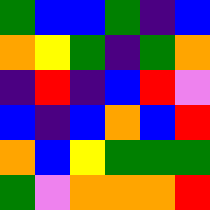[["green", "blue", "blue", "green", "indigo", "blue"], ["orange", "yellow", "green", "indigo", "green", "orange"], ["indigo", "red", "indigo", "blue", "red", "violet"], ["blue", "indigo", "blue", "orange", "blue", "red"], ["orange", "blue", "yellow", "green", "green", "green"], ["green", "violet", "orange", "orange", "orange", "red"]]